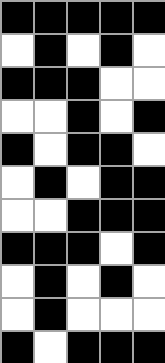[["black", "black", "black", "black", "black"], ["white", "black", "white", "black", "white"], ["black", "black", "black", "white", "white"], ["white", "white", "black", "white", "black"], ["black", "white", "black", "black", "white"], ["white", "black", "white", "black", "black"], ["white", "white", "black", "black", "black"], ["black", "black", "black", "white", "black"], ["white", "black", "white", "black", "white"], ["white", "black", "white", "white", "white"], ["black", "white", "black", "black", "black"]]